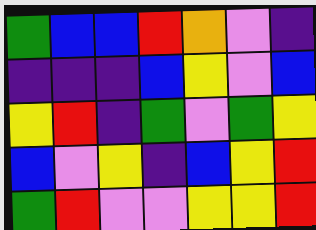[["green", "blue", "blue", "red", "orange", "violet", "indigo"], ["indigo", "indigo", "indigo", "blue", "yellow", "violet", "blue"], ["yellow", "red", "indigo", "green", "violet", "green", "yellow"], ["blue", "violet", "yellow", "indigo", "blue", "yellow", "red"], ["green", "red", "violet", "violet", "yellow", "yellow", "red"]]